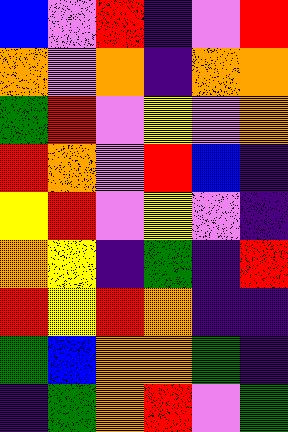[["blue", "violet", "red", "indigo", "violet", "red"], ["orange", "violet", "orange", "indigo", "orange", "orange"], ["green", "red", "violet", "yellow", "violet", "orange"], ["red", "orange", "violet", "red", "blue", "indigo"], ["yellow", "red", "violet", "yellow", "violet", "indigo"], ["orange", "yellow", "indigo", "green", "indigo", "red"], ["red", "yellow", "red", "orange", "indigo", "indigo"], ["green", "blue", "orange", "orange", "green", "indigo"], ["indigo", "green", "orange", "red", "violet", "green"]]